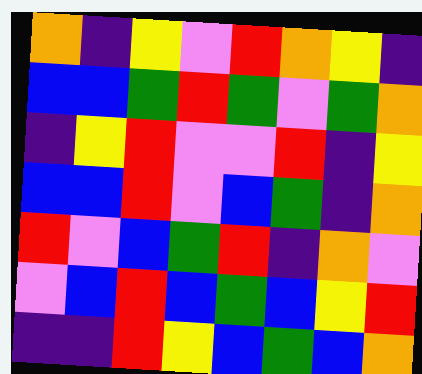[["orange", "indigo", "yellow", "violet", "red", "orange", "yellow", "indigo"], ["blue", "blue", "green", "red", "green", "violet", "green", "orange"], ["indigo", "yellow", "red", "violet", "violet", "red", "indigo", "yellow"], ["blue", "blue", "red", "violet", "blue", "green", "indigo", "orange"], ["red", "violet", "blue", "green", "red", "indigo", "orange", "violet"], ["violet", "blue", "red", "blue", "green", "blue", "yellow", "red"], ["indigo", "indigo", "red", "yellow", "blue", "green", "blue", "orange"]]